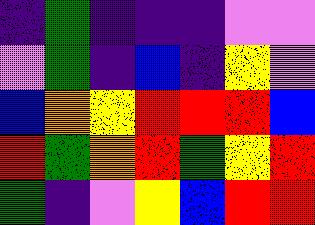[["indigo", "green", "indigo", "indigo", "indigo", "violet", "violet"], ["violet", "green", "indigo", "blue", "indigo", "yellow", "violet"], ["blue", "orange", "yellow", "red", "red", "red", "blue"], ["red", "green", "orange", "red", "green", "yellow", "red"], ["green", "indigo", "violet", "yellow", "blue", "red", "red"]]